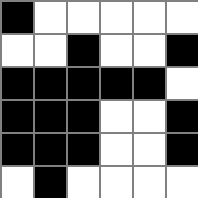[["black", "white", "white", "white", "white", "white"], ["white", "white", "black", "white", "white", "black"], ["black", "black", "black", "black", "black", "white"], ["black", "black", "black", "white", "white", "black"], ["black", "black", "black", "white", "white", "black"], ["white", "black", "white", "white", "white", "white"]]